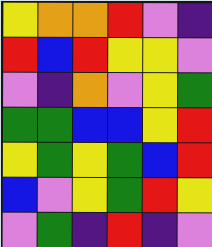[["yellow", "orange", "orange", "red", "violet", "indigo"], ["red", "blue", "red", "yellow", "yellow", "violet"], ["violet", "indigo", "orange", "violet", "yellow", "green"], ["green", "green", "blue", "blue", "yellow", "red"], ["yellow", "green", "yellow", "green", "blue", "red"], ["blue", "violet", "yellow", "green", "red", "yellow"], ["violet", "green", "indigo", "red", "indigo", "violet"]]